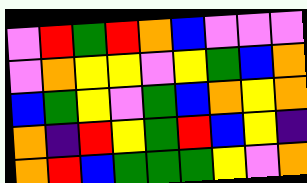[["violet", "red", "green", "red", "orange", "blue", "violet", "violet", "violet"], ["violet", "orange", "yellow", "yellow", "violet", "yellow", "green", "blue", "orange"], ["blue", "green", "yellow", "violet", "green", "blue", "orange", "yellow", "orange"], ["orange", "indigo", "red", "yellow", "green", "red", "blue", "yellow", "indigo"], ["orange", "red", "blue", "green", "green", "green", "yellow", "violet", "orange"]]